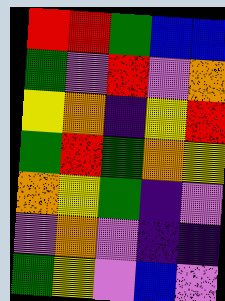[["red", "red", "green", "blue", "blue"], ["green", "violet", "red", "violet", "orange"], ["yellow", "orange", "indigo", "yellow", "red"], ["green", "red", "green", "orange", "yellow"], ["orange", "yellow", "green", "indigo", "violet"], ["violet", "orange", "violet", "indigo", "indigo"], ["green", "yellow", "violet", "blue", "violet"]]